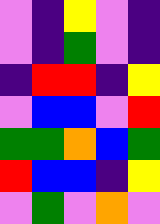[["violet", "indigo", "yellow", "violet", "indigo"], ["violet", "indigo", "green", "violet", "indigo"], ["indigo", "red", "red", "indigo", "yellow"], ["violet", "blue", "blue", "violet", "red"], ["green", "green", "orange", "blue", "green"], ["red", "blue", "blue", "indigo", "yellow"], ["violet", "green", "violet", "orange", "violet"]]